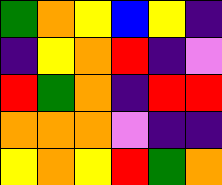[["green", "orange", "yellow", "blue", "yellow", "indigo"], ["indigo", "yellow", "orange", "red", "indigo", "violet"], ["red", "green", "orange", "indigo", "red", "red"], ["orange", "orange", "orange", "violet", "indigo", "indigo"], ["yellow", "orange", "yellow", "red", "green", "orange"]]